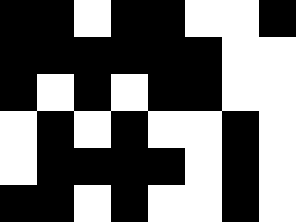[["black", "black", "white", "black", "black", "white", "white", "black"], ["black", "black", "black", "black", "black", "black", "white", "white"], ["black", "white", "black", "white", "black", "black", "white", "white"], ["white", "black", "white", "black", "white", "white", "black", "white"], ["white", "black", "black", "black", "black", "white", "black", "white"], ["black", "black", "white", "black", "white", "white", "black", "white"]]